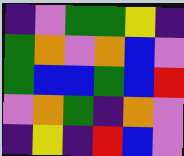[["indigo", "violet", "green", "green", "yellow", "indigo"], ["green", "orange", "violet", "orange", "blue", "violet"], ["green", "blue", "blue", "green", "blue", "red"], ["violet", "orange", "green", "indigo", "orange", "violet"], ["indigo", "yellow", "indigo", "red", "blue", "violet"]]